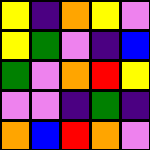[["yellow", "indigo", "orange", "yellow", "violet"], ["yellow", "green", "violet", "indigo", "blue"], ["green", "violet", "orange", "red", "yellow"], ["violet", "violet", "indigo", "green", "indigo"], ["orange", "blue", "red", "orange", "violet"]]